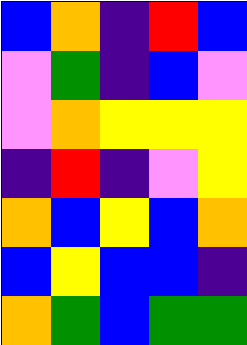[["blue", "orange", "indigo", "red", "blue"], ["violet", "green", "indigo", "blue", "violet"], ["violet", "orange", "yellow", "yellow", "yellow"], ["indigo", "red", "indigo", "violet", "yellow"], ["orange", "blue", "yellow", "blue", "orange"], ["blue", "yellow", "blue", "blue", "indigo"], ["orange", "green", "blue", "green", "green"]]